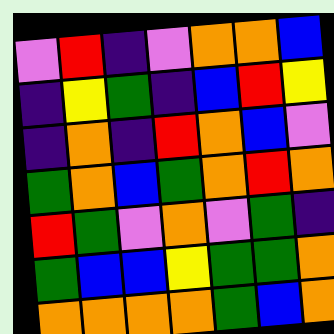[["violet", "red", "indigo", "violet", "orange", "orange", "blue"], ["indigo", "yellow", "green", "indigo", "blue", "red", "yellow"], ["indigo", "orange", "indigo", "red", "orange", "blue", "violet"], ["green", "orange", "blue", "green", "orange", "red", "orange"], ["red", "green", "violet", "orange", "violet", "green", "indigo"], ["green", "blue", "blue", "yellow", "green", "green", "orange"], ["orange", "orange", "orange", "orange", "green", "blue", "orange"]]